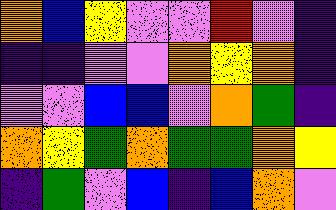[["orange", "blue", "yellow", "violet", "violet", "red", "violet", "indigo"], ["indigo", "indigo", "violet", "violet", "orange", "yellow", "orange", "indigo"], ["violet", "violet", "blue", "blue", "violet", "orange", "green", "indigo"], ["orange", "yellow", "green", "orange", "green", "green", "orange", "yellow"], ["indigo", "green", "violet", "blue", "indigo", "blue", "orange", "violet"]]